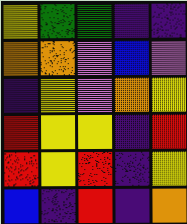[["yellow", "green", "green", "indigo", "indigo"], ["orange", "orange", "violet", "blue", "violet"], ["indigo", "yellow", "violet", "orange", "yellow"], ["red", "yellow", "yellow", "indigo", "red"], ["red", "yellow", "red", "indigo", "yellow"], ["blue", "indigo", "red", "indigo", "orange"]]